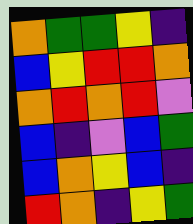[["orange", "green", "green", "yellow", "indigo"], ["blue", "yellow", "red", "red", "orange"], ["orange", "red", "orange", "red", "violet"], ["blue", "indigo", "violet", "blue", "green"], ["blue", "orange", "yellow", "blue", "indigo"], ["red", "orange", "indigo", "yellow", "green"]]